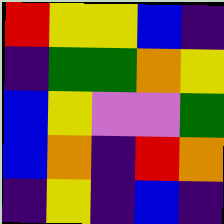[["red", "yellow", "yellow", "blue", "indigo"], ["indigo", "green", "green", "orange", "yellow"], ["blue", "yellow", "violet", "violet", "green"], ["blue", "orange", "indigo", "red", "orange"], ["indigo", "yellow", "indigo", "blue", "indigo"]]